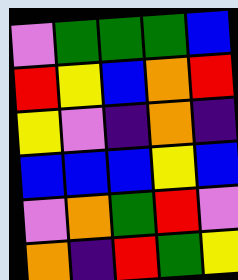[["violet", "green", "green", "green", "blue"], ["red", "yellow", "blue", "orange", "red"], ["yellow", "violet", "indigo", "orange", "indigo"], ["blue", "blue", "blue", "yellow", "blue"], ["violet", "orange", "green", "red", "violet"], ["orange", "indigo", "red", "green", "yellow"]]